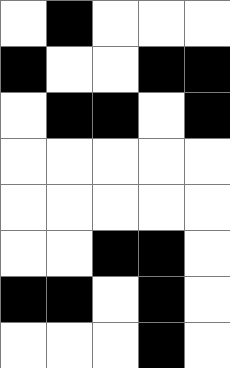[["white", "black", "white", "white", "white"], ["black", "white", "white", "black", "black"], ["white", "black", "black", "white", "black"], ["white", "white", "white", "white", "white"], ["white", "white", "white", "white", "white"], ["white", "white", "black", "black", "white"], ["black", "black", "white", "black", "white"], ["white", "white", "white", "black", "white"]]